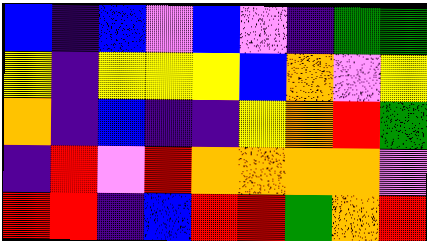[["blue", "indigo", "blue", "violet", "blue", "violet", "indigo", "green", "green"], ["yellow", "indigo", "yellow", "yellow", "yellow", "blue", "orange", "violet", "yellow"], ["orange", "indigo", "blue", "indigo", "indigo", "yellow", "orange", "red", "green"], ["indigo", "red", "violet", "red", "orange", "orange", "orange", "orange", "violet"], ["red", "red", "indigo", "blue", "red", "red", "green", "orange", "red"]]